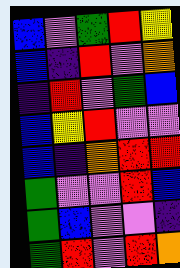[["blue", "violet", "green", "red", "yellow"], ["blue", "indigo", "red", "violet", "orange"], ["indigo", "red", "violet", "green", "blue"], ["blue", "yellow", "red", "violet", "violet"], ["blue", "indigo", "orange", "red", "red"], ["green", "violet", "violet", "red", "blue"], ["green", "blue", "violet", "violet", "indigo"], ["green", "red", "violet", "red", "orange"]]